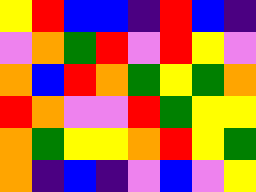[["yellow", "red", "blue", "blue", "indigo", "red", "blue", "indigo"], ["violet", "orange", "green", "red", "violet", "red", "yellow", "violet"], ["orange", "blue", "red", "orange", "green", "yellow", "green", "orange"], ["red", "orange", "violet", "violet", "red", "green", "yellow", "yellow"], ["orange", "green", "yellow", "yellow", "orange", "red", "yellow", "green"], ["orange", "indigo", "blue", "indigo", "violet", "blue", "violet", "yellow"]]